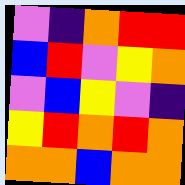[["violet", "indigo", "orange", "red", "red"], ["blue", "red", "violet", "yellow", "orange"], ["violet", "blue", "yellow", "violet", "indigo"], ["yellow", "red", "orange", "red", "orange"], ["orange", "orange", "blue", "orange", "orange"]]